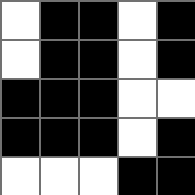[["white", "black", "black", "white", "black"], ["white", "black", "black", "white", "black"], ["black", "black", "black", "white", "white"], ["black", "black", "black", "white", "black"], ["white", "white", "white", "black", "black"]]